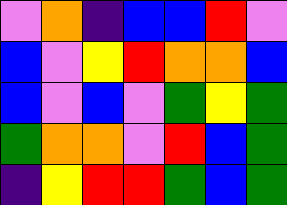[["violet", "orange", "indigo", "blue", "blue", "red", "violet"], ["blue", "violet", "yellow", "red", "orange", "orange", "blue"], ["blue", "violet", "blue", "violet", "green", "yellow", "green"], ["green", "orange", "orange", "violet", "red", "blue", "green"], ["indigo", "yellow", "red", "red", "green", "blue", "green"]]